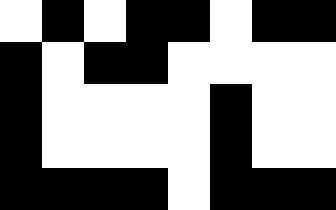[["white", "black", "white", "black", "black", "white", "black", "black"], ["black", "white", "black", "black", "white", "white", "white", "white"], ["black", "white", "white", "white", "white", "black", "white", "white"], ["black", "white", "white", "white", "white", "black", "white", "white"], ["black", "black", "black", "black", "white", "black", "black", "black"]]